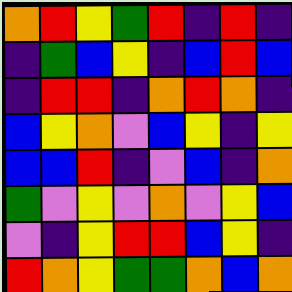[["orange", "red", "yellow", "green", "red", "indigo", "red", "indigo"], ["indigo", "green", "blue", "yellow", "indigo", "blue", "red", "blue"], ["indigo", "red", "red", "indigo", "orange", "red", "orange", "indigo"], ["blue", "yellow", "orange", "violet", "blue", "yellow", "indigo", "yellow"], ["blue", "blue", "red", "indigo", "violet", "blue", "indigo", "orange"], ["green", "violet", "yellow", "violet", "orange", "violet", "yellow", "blue"], ["violet", "indigo", "yellow", "red", "red", "blue", "yellow", "indigo"], ["red", "orange", "yellow", "green", "green", "orange", "blue", "orange"]]